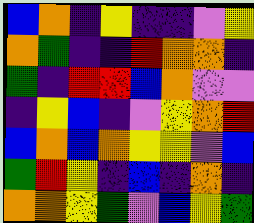[["blue", "orange", "indigo", "yellow", "indigo", "indigo", "violet", "yellow"], ["orange", "green", "indigo", "indigo", "red", "orange", "orange", "indigo"], ["green", "indigo", "red", "red", "blue", "orange", "violet", "violet"], ["indigo", "yellow", "blue", "indigo", "violet", "yellow", "orange", "red"], ["blue", "orange", "blue", "orange", "yellow", "yellow", "violet", "blue"], ["green", "red", "yellow", "indigo", "blue", "indigo", "orange", "indigo"], ["orange", "orange", "yellow", "green", "violet", "blue", "yellow", "green"]]